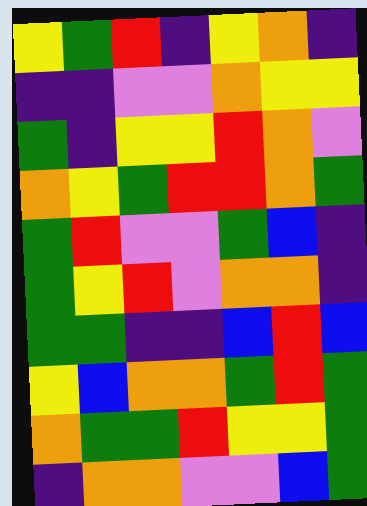[["yellow", "green", "red", "indigo", "yellow", "orange", "indigo"], ["indigo", "indigo", "violet", "violet", "orange", "yellow", "yellow"], ["green", "indigo", "yellow", "yellow", "red", "orange", "violet"], ["orange", "yellow", "green", "red", "red", "orange", "green"], ["green", "red", "violet", "violet", "green", "blue", "indigo"], ["green", "yellow", "red", "violet", "orange", "orange", "indigo"], ["green", "green", "indigo", "indigo", "blue", "red", "blue"], ["yellow", "blue", "orange", "orange", "green", "red", "green"], ["orange", "green", "green", "red", "yellow", "yellow", "green"], ["indigo", "orange", "orange", "violet", "violet", "blue", "green"]]